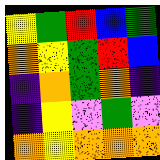[["yellow", "green", "red", "blue", "green"], ["orange", "yellow", "green", "red", "blue"], ["indigo", "orange", "green", "orange", "indigo"], ["indigo", "yellow", "violet", "green", "violet"], ["orange", "yellow", "orange", "orange", "orange"]]